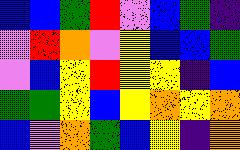[["blue", "blue", "green", "red", "violet", "blue", "green", "indigo"], ["violet", "red", "orange", "violet", "yellow", "blue", "blue", "green"], ["violet", "blue", "yellow", "red", "yellow", "yellow", "indigo", "blue"], ["green", "green", "yellow", "blue", "yellow", "orange", "yellow", "orange"], ["blue", "violet", "orange", "green", "blue", "yellow", "indigo", "orange"]]